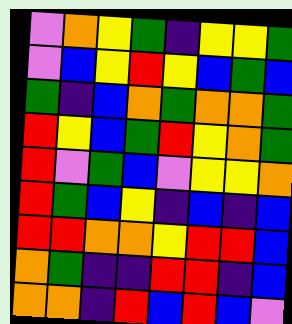[["violet", "orange", "yellow", "green", "indigo", "yellow", "yellow", "green"], ["violet", "blue", "yellow", "red", "yellow", "blue", "green", "blue"], ["green", "indigo", "blue", "orange", "green", "orange", "orange", "green"], ["red", "yellow", "blue", "green", "red", "yellow", "orange", "green"], ["red", "violet", "green", "blue", "violet", "yellow", "yellow", "orange"], ["red", "green", "blue", "yellow", "indigo", "blue", "indigo", "blue"], ["red", "red", "orange", "orange", "yellow", "red", "red", "blue"], ["orange", "green", "indigo", "indigo", "red", "red", "indigo", "blue"], ["orange", "orange", "indigo", "red", "blue", "red", "blue", "violet"]]